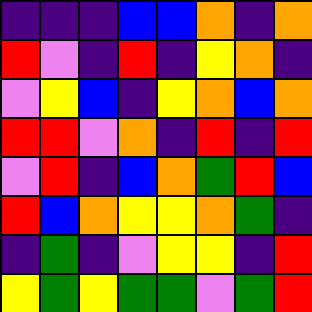[["indigo", "indigo", "indigo", "blue", "blue", "orange", "indigo", "orange"], ["red", "violet", "indigo", "red", "indigo", "yellow", "orange", "indigo"], ["violet", "yellow", "blue", "indigo", "yellow", "orange", "blue", "orange"], ["red", "red", "violet", "orange", "indigo", "red", "indigo", "red"], ["violet", "red", "indigo", "blue", "orange", "green", "red", "blue"], ["red", "blue", "orange", "yellow", "yellow", "orange", "green", "indigo"], ["indigo", "green", "indigo", "violet", "yellow", "yellow", "indigo", "red"], ["yellow", "green", "yellow", "green", "green", "violet", "green", "red"]]